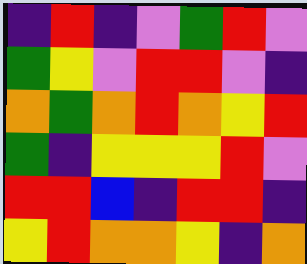[["indigo", "red", "indigo", "violet", "green", "red", "violet"], ["green", "yellow", "violet", "red", "red", "violet", "indigo"], ["orange", "green", "orange", "red", "orange", "yellow", "red"], ["green", "indigo", "yellow", "yellow", "yellow", "red", "violet"], ["red", "red", "blue", "indigo", "red", "red", "indigo"], ["yellow", "red", "orange", "orange", "yellow", "indigo", "orange"]]